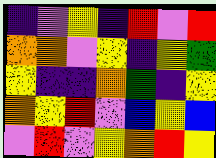[["indigo", "violet", "yellow", "indigo", "red", "violet", "red"], ["orange", "orange", "violet", "yellow", "indigo", "yellow", "green"], ["yellow", "indigo", "indigo", "orange", "green", "indigo", "yellow"], ["orange", "yellow", "red", "violet", "blue", "yellow", "blue"], ["violet", "red", "violet", "yellow", "orange", "red", "yellow"]]